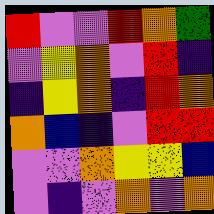[["red", "violet", "violet", "red", "orange", "green"], ["violet", "yellow", "orange", "violet", "red", "indigo"], ["indigo", "yellow", "orange", "indigo", "red", "orange"], ["orange", "blue", "indigo", "violet", "red", "red"], ["violet", "violet", "orange", "yellow", "yellow", "blue"], ["violet", "indigo", "violet", "orange", "violet", "orange"]]